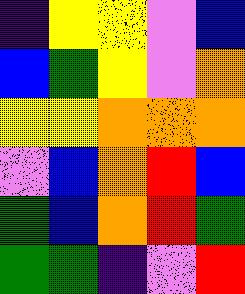[["indigo", "yellow", "yellow", "violet", "blue"], ["blue", "green", "yellow", "violet", "orange"], ["yellow", "yellow", "orange", "orange", "orange"], ["violet", "blue", "orange", "red", "blue"], ["green", "blue", "orange", "red", "green"], ["green", "green", "indigo", "violet", "red"]]